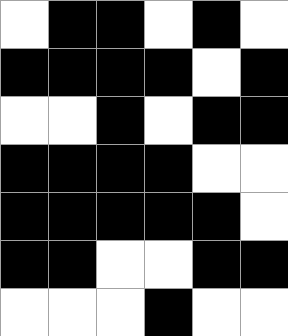[["white", "black", "black", "white", "black", "white"], ["black", "black", "black", "black", "white", "black"], ["white", "white", "black", "white", "black", "black"], ["black", "black", "black", "black", "white", "white"], ["black", "black", "black", "black", "black", "white"], ["black", "black", "white", "white", "black", "black"], ["white", "white", "white", "black", "white", "white"]]